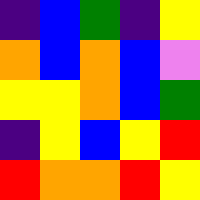[["indigo", "blue", "green", "indigo", "yellow"], ["orange", "blue", "orange", "blue", "violet"], ["yellow", "yellow", "orange", "blue", "green"], ["indigo", "yellow", "blue", "yellow", "red"], ["red", "orange", "orange", "red", "yellow"]]